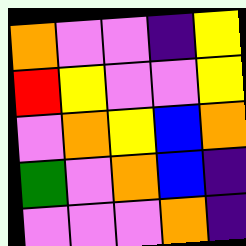[["orange", "violet", "violet", "indigo", "yellow"], ["red", "yellow", "violet", "violet", "yellow"], ["violet", "orange", "yellow", "blue", "orange"], ["green", "violet", "orange", "blue", "indigo"], ["violet", "violet", "violet", "orange", "indigo"]]